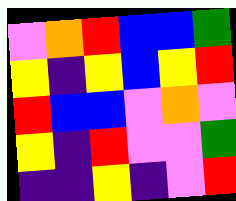[["violet", "orange", "red", "blue", "blue", "green"], ["yellow", "indigo", "yellow", "blue", "yellow", "red"], ["red", "blue", "blue", "violet", "orange", "violet"], ["yellow", "indigo", "red", "violet", "violet", "green"], ["indigo", "indigo", "yellow", "indigo", "violet", "red"]]